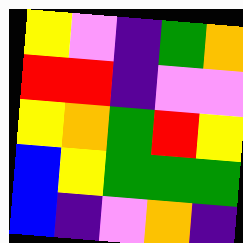[["yellow", "violet", "indigo", "green", "orange"], ["red", "red", "indigo", "violet", "violet"], ["yellow", "orange", "green", "red", "yellow"], ["blue", "yellow", "green", "green", "green"], ["blue", "indigo", "violet", "orange", "indigo"]]